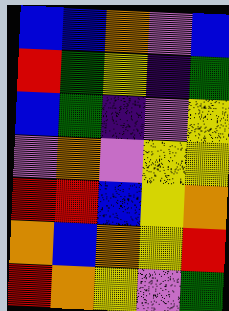[["blue", "blue", "orange", "violet", "blue"], ["red", "green", "yellow", "indigo", "green"], ["blue", "green", "indigo", "violet", "yellow"], ["violet", "orange", "violet", "yellow", "yellow"], ["red", "red", "blue", "yellow", "orange"], ["orange", "blue", "orange", "yellow", "red"], ["red", "orange", "yellow", "violet", "green"]]